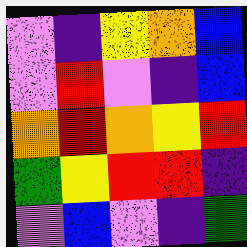[["violet", "indigo", "yellow", "orange", "blue"], ["violet", "red", "violet", "indigo", "blue"], ["orange", "red", "orange", "yellow", "red"], ["green", "yellow", "red", "red", "indigo"], ["violet", "blue", "violet", "indigo", "green"]]